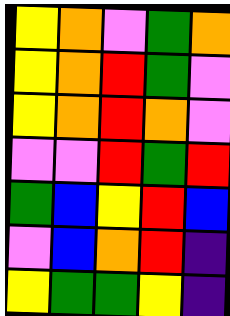[["yellow", "orange", "violet", "green", "orange"], ["yellow", "orange", "red", "green", "violet"], ["yellow", "orange", "red", "orange", "violet"], ["violet", "violet", "red", "green", "red"], ["green", "blue", "yellow", "red", "blue"], ["violet", "blue", "orange", "red", "indigo"], ["yellow", "green", "green", "yellow", "indigo"]]